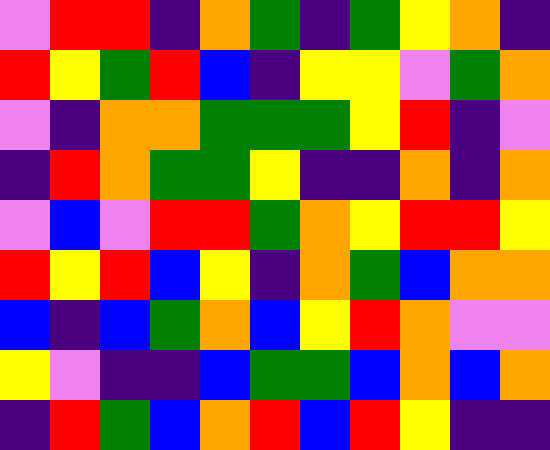[["violet", "red", "red", "indigo", "orange", "green", "indigo", "green", "yellow", "orange", "indigo"], ["red", "yellow", "green", "red", "blue", "indigo", "yellow", "yellow", "violet", "green", "orange"], ["violet", "indigo", "orange", "orange", "green", "green", "green", "yellow", "red", "indigo", "violet"], ["indigo", "red", "orange", "green", "green", "yellow", "indigo", "indigo", "orange", "indigo", "orange"], ["violet", "blue", "violet", "red", "red", "green", "orange", "yellow", "red", "red", "yellow"], ["red", "yellow", "red", "blue", "yellow", "indigo", "orange", "green", "blue", "orange", "orange"], ["blue", "indigo", "blue", "green", "orange", "blue", "yellow", "red", "orange", "violet", "violet"], ["yellow", "violet", "indigo", "indigo", "blue", "green", "green", "blue", "orange", "blue", "orange"], ["indigo", "red", "green", "blue", "orange", "red", "blue", "red", "yellow", "indigo", "indigo"]]